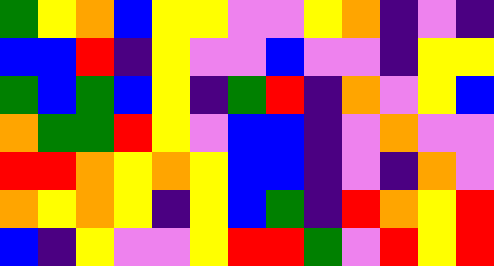[["green", "yellow", "orange", "blue", "yellow", "yellow", "violet", "violet", "yellow", "orange", "indigo", "violet", "indigo"], ["blue", "blue", "red", "indigo", "yellow", "violet", "violet", "blue", "violet", "violet", "indigo", "yellow", "yellow"], ["green", "blue", "green", "blue", "yellow", "indigo", "green", "red", "indigo", "orange", "violet", "yellow", "blue"], ["orange", "green", "green", "red", "yellow", "violet", "blue", "blue", "indigo", "violet", "orange", "violet", "violet"], ["red", "red", "orange", "yellow", "orange", "yellow", "blue", "blue", "indigo", "violet", "indigo", "orange", "violet"], ["orange", "yellow", "orange", "yellow", "indigo", "yellow", "blue", "green", "indigo", "red", "orange", "yellow", "red"], ["blue", "indigo", "yellow", "violet", "violet", "yellow", "red", "red", "green", "violet", "red", "yellow", "red"]]